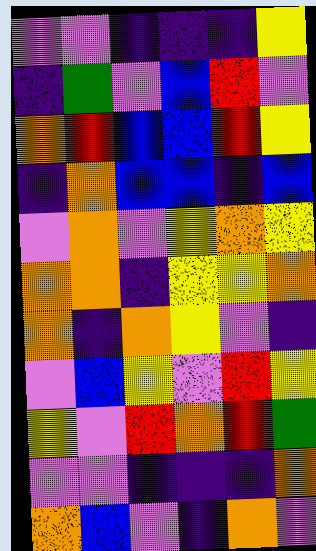[["violet", "violet", "indigo", "indigo", "indigo", "yellow"], ["indigo", "green", "violet", "blue", "red", "violet"], ["orange", "red", "blue", "blue", "red", "yellow"], ["indigo", "orange", "blue", "blue", "indigo", "blue"], ["violet", "orange", "violet", "yellow", "orange", "yellow"], ["orange", "orange", "indigo", "yellow", "yellow", "orange"], ["orange", "indigo", "orange", "yellow", "violet", "indigo"], ["violet", "blue", "yellow", "violet", "red", "yellow"], ["yellow", "violet", "red", "orange", "red", "green"], ["violet", "violet", "indigo", "indigo", "indigo", "orange"], ["orange", "blue", "violet", "indigo", "orange", "violet"]]